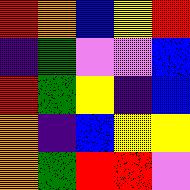[["red", "orange", "blue", "yellow", "red"], ["indigo", "green", "violet", "violet", "blue"], ["red", "green", "yellow", "indigo", "blue"], ["orange", "indigo", "blue", "yellow", "yellow"], ["orange", "green", "red", "red", "violet"]]